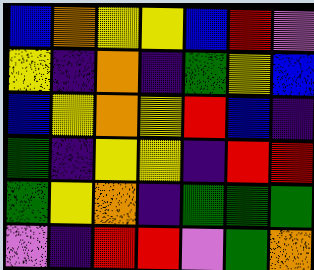[["blue", "orange", "yellow", "yellow", "blue", "red", "violet"], ["yellow", "indigo", "orange", "indigo", "green", "yellow", "blue"], ["blue", "yellow", "orange", "yellow", "red", "blue", "indigo"], ["green", "indigo", "yellow", "yellow", "indigo", "red", "red"], ["green", "yellow", "orange", "indigo", "green", "green", "green"], ["violet", "indigo", "red", "red", "violet", "green", "orange"]]